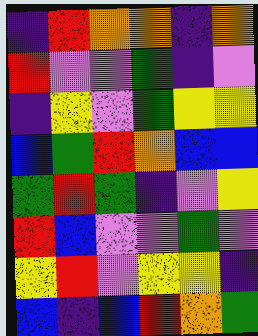[["indigo", "red", "orange", "orange", "indigo", "orange"], ["red", "violet", "violet", "green", "indigo", "violet"], ["indigo", "yellow", "violet", "green", "yellow", "yellow"], ["blue", "green", "red", "orange", "blue", "blue"], ["green", "red", "green", "indigo", "violet", "yellow"], ["red", "blue", "violet", "violet", "green", "violet"], ["yellow", "red", "violet", "yellow", "yellow", "indigo"], ["blue", "indigo", "blue", "red", "orange", "green"]]